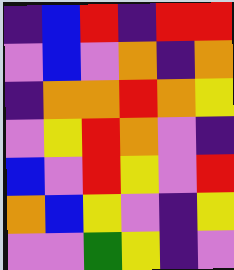[["indigo", "blue", "red", "indigo", "red", "red"], ["violet", "blue", "violet", "orange", "indigo", "orange"], ["indigo", "orange", "orange", "red", "orange", "yellow"], ["violet", "yellow", "red", "orange", "violet", "indigo"], ["blue", "violet", "red", "yellow", "violet", "red"], ["orange", "blue", "yellow", "violet", "indigo", "yellow"], ["violet", "violet", "green", "yellow", "indigo", "violet"]]